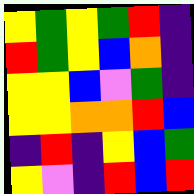[["yellow", "green", "yellow", "green", "red", "indigo"], ["red", "green", "yellow", "blue", "orange", "indigo"], ["yellow", "yellow", "blue", "violet", "green", "indigo"], ["yellow", "yellow", "orange", "orange", "red", "blue"], ["indigo", "red", "indigo", "yellow", "blue", "green"], ["yellow", "violet", "indigo", "red", "blue", "red"]]